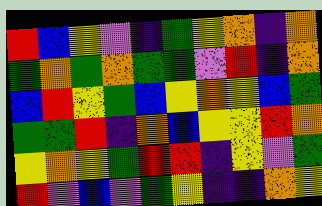[["red", "blue", "yellow", "violet", "indigo", "green", "yellow", "orange", "indigo", "orange"], ["green", "orange", "green", "orange", "green", "green", "violet", "red", "indigo", "orange"], ["blue", "red", "yellow", "green", "blue", "yellow", "orange", "yellow", "blue", "green"], ["green", "green", "red", "indigo", "orange", "blue", "yellow", "yellow", "red", "orange"], ["yellow", "orange", "yellow", "green", "red", "red", "indigo", "yellow", "violet", "green"], ["red", "violet", "blue", "violet", "green", "yellow", "indigo", "indigo", "orange", "yellow"]]